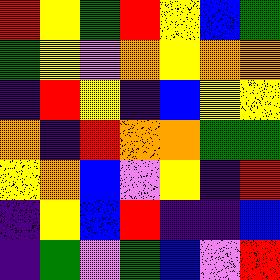[["red", "yellow", "green", "red", "yellow", "blue", "green"], ["green", "yellow", "violet", "orange", "yellow", "orange", "orange"], ["indigo", "red", "yellow", "indigo", "blue", "yellow", "yellow"], ["orange", "indigo", "red", "orange", "orange", "green", "green"], ["yellow", "orange", "blue", "violet", "yellow", "indigo", "red"], ["indigo", "yellow", "blue", "red", "indigo", "indigo", "blue"], ["indigo", "green", "violet", "green", "blue", "violet", "red"]]